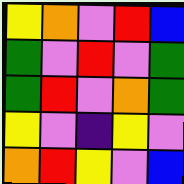[["yellow", "orange", "violet", "red", "blue"], ["green", "violet", "red", "violet", "green"], ["green", "red", "violet", "orange", "green"], ["yellow", "violet", "indigo", "yellow", "violet"], ["orange", "red", "yellow", "violet", "blue"]]